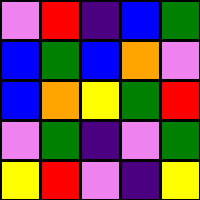[["violet", "red", "indigo", "blue", "green"], ["blue", "green", "blue", "orange", "violet"], ["blue", "orange", "yellow", "green", "red"], ["violet", "green", "indigo", "violet", "green"], ["yellow", "red", "violet", "indigo", "yellow"]]